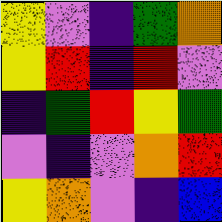[["yellow", "violet", "indigo", "green", "orange"], ["yellow", "red", "indigo", "red", "violet"], ["indigo", "green", "red", "yellow", "green"], ["violet", "indigo", "violet", "orange", "red"], ["yellow", "orange", "violet", "indigo", "blue"]]